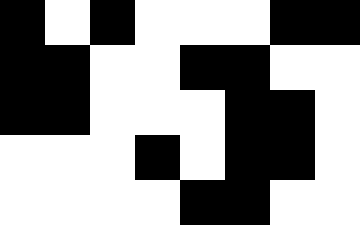[["black", "white", "black", "white", "white", "white", "black", "black"], ["black", "black", "white", "white", "black", "black", "white", "white"], ["black", "black", "white", "white", "white", "black", "black", "white"], ["white", "white", "white", "black", "white", "black", "black", "white"], ["white", "white", "white", "white", "black", "black", "white", "white"]]